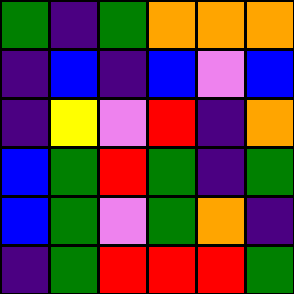[["green", "indigo", "green", "orange", "orange", "orange"], ["indigo", "blue", "indigo", "blue", "violet", "blue"], ["indigo", "yellow", "violet", "red", "indigo", "orange"], ["blue", "green", "red", "green", "indigo", "green"], ["blue", "green", "violet", "green", "orange", "indigo"], ["indigo", "green", "red", "red", "red", "green"]]